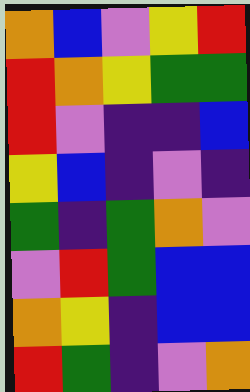[["orange", "blue", "violet", "yellow", "red"], ["red", "orange", "yellow", "green", "green"], ["red", "violet", "indigo", "indigo", "blue"], ["yellow", "blue", "indigo", "violet", "indigo"], ["green", "indigo", "green", "orange", "violet"], ["violet", "red", "green", "blue", "blue"], ["orange", "yellow", "indigo", "blue", "blue"], ["red", "green", "indigo", "violet", "orange"]]